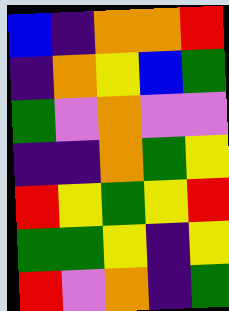[["blue", "indigo", "orange", "orange", "red"], ["indigo", "orange", "yellow", "blue", "green"], ["green", "violet", "orange", "violet", "violet"], ["indigo", "indigo", "orange", "green", "yellow"], ["red", "yellow", "green", "yellow", "red"], ["green", "green", "yellow", "indigo", "yellow"], ["red", "violet", "orange", "indigo", "green"]]